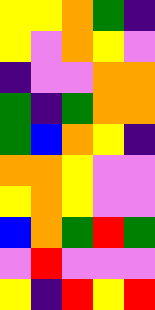[["yellow", "yellow", "orange", "green", "indigo"], ["yellow", "violet", "orange", "yellow", "violet"], ["indigo", "violet", "violet", "orange", "orange"], ["green", "indigo", "green", "orange", "orange"], ["green", "blue", "orange", "yellow", "indigo"], ["orange", "orange", "yellow", "violet", "violet"], ["yellow", "orange", "yellow", "violet", "violet"], ["blue", "orange", "green", "red", "green"], ["violet", "red", "violet", "violet", "violet"], ["yellow", "indigo", "red", "yellow", "red"]]